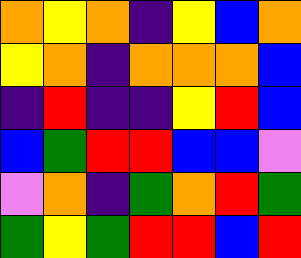[["orange", "yellow", "orange", "indigo", "yellow", "blue", "orange"], ["yellow", "orange", "indigo", "orange", "orange", "orange", "blue"], ["indigo", "red", "indigo", "indigo", "yellow", "red", "blue"], ["blue", "green", "red", "red", "blue", "blue", "violet"], ["violet", "orange", "indigo", "green", "orange", "red", "green"], ["green", "yellow", "green", "red", "red", "blue", "red"]]